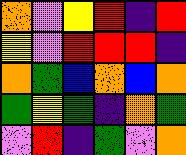[["orange", "violet", "yellow", "red", "indigo", "red"], ["yellow", "violet", "red", "red", "red", "indigo"], ["orange", "green", "blue", "orange", "blue", "orange"], ["green", "yellow", "green", "indigo", "orange", "green"], ["violet", "red", "indigo", "green", "violet", "orange"]]